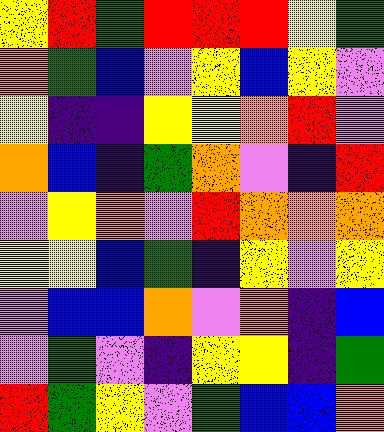[["yellow", "red", "green", "red", "red", "red", "yellow", "green"], ["orange", "green", "blue", "violet", "yellow", "blue", "yellow", "violet"], ["yellow", "indigo", "indigo", "yellow", "yellow", "orange", "red", "violet"], ["orange", "blue", "indigo", "green", "orange", "violet", "indigo", "red"], ["violet", "yellow", "orange", "violet", "red", "orange", "orange", "orange"], ["yellow", "yellow", "blue", "green", "indigo", "yellow", "violet", "yellow"], ["violet", "blue", "blue", "orange", "violet", "orange", "indigo", "blue"], ["violet", "green", "violet", "indigo", "yellow", "yellow", "indigo", "green"], ["red", "green", "yellow", "violet", "green", "blue", "blue", "orange"]]